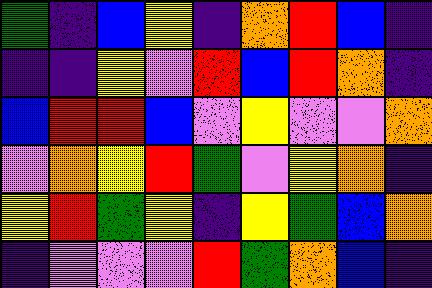[["green", "indigo", "blue", "yellow", "indigo", "orange", "red", "blue", "indigo"], ["indigo", "indigo", "yellow", "violet", "red", "blue", "red", "orange", "indigo"], ["blue", "red", "red", "blue", "violet", "yellow", "violet", "violet", "orange"], ["violet", "orange", "yellow", "red", "green", "violet", "yellow", "orange", "indigo"], ["yellow", "red", "green", "yellow", "indigo", "yellow", "green", "blue", "orange"], ["indigo", "violet", "violet", "violet", "red", "green", "orange", "blue", "indigo"]]